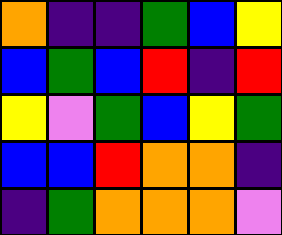[["orange", "indigo", "indigo", "green", "blue", "yellow"], ["blue", "green", "blue", "red", "indigo", "red"], ["yellow", "violet", "green", "blue", "yellow", "green"], ["blue", "blue", "red", "orange", "orange", "indigo"], ["indigo", "green", "orange", "orange", "orange", "violet"]]